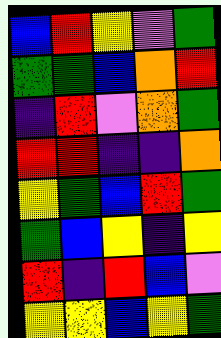[["blue", "red", "yellow", "violet", "green"], ["green", "green", "blue", "orange", "red"], ["indigo", "red", "violet", "orange", "green"], ["red", "red", "indigo", "indigo", "orange"], ["yellow", "green", "blue", "red", "green"], ["green", "blue", "yellow", "indigo", "yellow"], ["red", "indigo", "red", "blue", "violet"], ["yellow", "yellow", "blue", "yellow", "green"]]